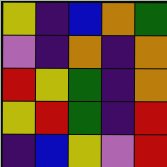[["yellow", "indigo", "blue", "orange", "green"], ["violet", "indigo", "orange", "indigo", "orange"], ["red", "yellow", "green", "indigo", "orange"], ["yellow", "red", "green", "indigo", "red"], ["indigo", "blue", "yellow", "violet", "red"]]